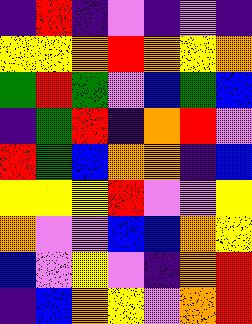[["indigo", "red", "indigo", "violet", "indigo", "violet", "indigo"], ["yellow", "yellow", "orange", "red", "orange", "yellow", "orange"], ["green", "red", "green", "violet", "blue", "green", "blue"], ["indigo", "green", "red", "indigo", "orange", "red", "violet"], ["red", "green", "blue", "orange", "orange", "indigo", "blue"], ["yellow", "yellow", "yellow", "red", "violet", "violet", "yellow"], ["orange", "violet", "violet", "blue", "blue", "orange", "yellow"], ["blue", "violet", "yellow", "violet", "indigo", "orange", "red"], ["indigo", "blue", "orange", "yellow", "violet", "orange", "red"]]